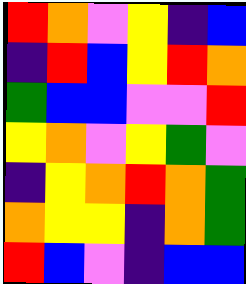[["red", "orange", "violet", "yellow", "indigo", "blue"], ["indigo", "red", "blue", "yellow", "red", "orange"], ["green", "blue", "blue", "violet", "violet", "red"], ["yellow", "orange", "violet", "yellow", "green", "violet"], ["indigo", "yellow", "orange", "red", "orange", "green"], ["orange", "yellow", "yellow", "indigo", "orange", "green"], ["red", "blue", "violet", "indigo", "blue", "blue"]]